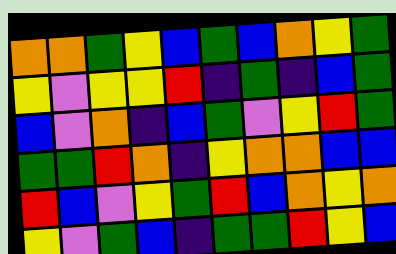[["orange", "orange", "green", "yellow", "blue", "green", "blue", "orange", "yellow", "green"], ["yellow", "violet", "yellow", "yellow", "red", "indigo", "green", "indigo", "blue", "green"], ["blue", "violet", "orange", "indigo", "blue", "green", "violet", "yellow", "red", "green"], ["green", "green", "red", "orange", "indigo", "yellow", "orange", "orange", "blue", "blue"], ["red", "blue", "violet", "yellow", "green", "red", "blue", "orange", "yellow", "orange"], ["yellow", "violet", "green", "blue", "indigo", "green", "green", "red", "yellow", "blue"]]